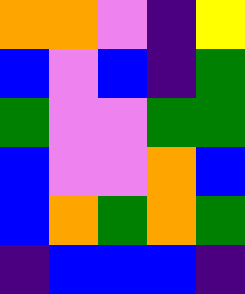[["orange", "orange", "violet", "indigo", "yellow"], ["blue", "violet", "blue", "indigo", "green"], ["green", "violet", "violet", "green", "green"], ["blue", "violet", "violet", "orange", "blue"], ["blue", "orange", "green", "orange", "green"], ["indigo", "blue", "blue", "blue", "indigo"]]